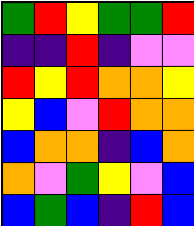[["green", "red", "yellow", "green", "green", "red"], ["indigo", "indigo", "red", "indigo", "violet", "violet"], ["red", "yellow", "red", "orange", "orange", "yellow"], ["yellow", "blue", "violet", "red", "orange", "orange"], ["blue", "orange", "orange", "indigo", "blue", "orange"], ["orange", "violet", "green", "yellow", "violet", "blue"], ["blue", "green", "blue", "indigo", "red", "blue"]]